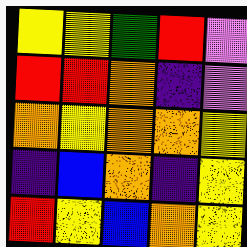[["yellow", "yellow", "green", "red", "violet"], ["red", "red", "orange", "indigo", "violet"], ["orange", "yellow", "orange", "orange", "yellow"], ["indigo", "blue", "orange", "indigo", "yellow"], ["red", "yellow", "blue", "orange", "yellow"]]